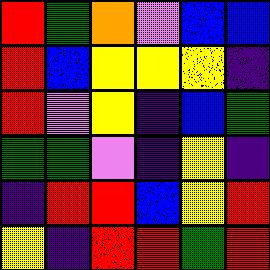[["red", "green", "orange", "violet", "blue", "blue"], ["red", "blue", "yellow", "yellow", "yellow", "indigo"], ["red", "violet", "yellow", "indigo", "blue", "green"], ["green", "green", "violet", "indigo", "yellow", "indigo"], ["indigo", "red", "red", "blue", "yellow", "red"], ["yellow", "indigo", "red", "red", "green", "red"]]